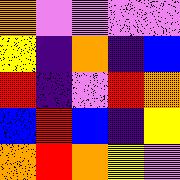[["orange", "violet", "violet", "violet", "violet"], ["yellow", "indigo", "orange", "indigo", "blue"], ["red", "indigo", "violet", "red", "orange"], ["blue", "red", "blue", "indigo", "yellow"], ["orange", "red", "orange", "yellow", "violet"]]